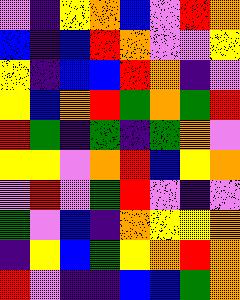[["violet", "indigo", "yellow", "orange", "blue", "violet", "red", "orange"], ["blue", "indigo", "blue", "red", "orange", "violet", "violet", "yellow"], ["yellow", "indigo", "blue", "blue", "red", "orange", "indigo", "violet"], ["yellow", "blue", "orange", "red", "green", "orange", "green", "red"], ["red", "green", "indigo", "green", "indigo", "green", "orange", "violet"], ["yellow", "yellow", "violet", "orange", "red", "blue", "yellow", "orange"], ["violet", "red", "violet", "green", "red", "violet", "indigo", "violet"], ["green", "violet", "blue", "indigo", "orange", "yellow", "yellow", "orange"], ["indigo", "yellow", "blue", "green", "yellow", "orange", "red", "orange"], ["red", "violet", "indigo", "indigo", "blue", "blue", "green", "orange"]]